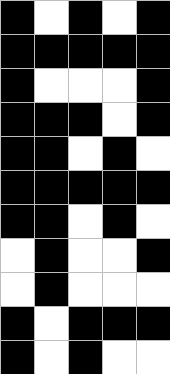[["black", "white", "black", "white", "black"], ["black", "black", "black", "black", "black"], ["black", "white", "white", "white", "black"], ["black", "black", "black", "white", "black"], ["black", "black", "white", "black", "white"], ["black", "black", "black", "black", "black"], ["black", "black", "white", "black", "white"], ["white", "black", "white", "white", "black"], ["white", "black", "white", "white", "white"], ["black", "white", "black", "black", "black"], ["black", "white", "black", "white", "white"]]